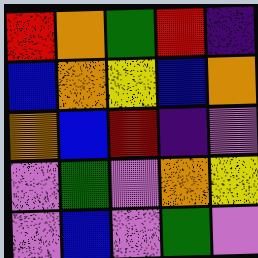[["red", "orange", "green", "red", "indigo"], ["blue", "orange", "yellow", "blue", "orange"], ["orange", "blue", "red", "indigo", "violet"], ["violet", "green", "violet", "orange", "yellow"], ["violet", "blue", "violet", "green", "violet"]]